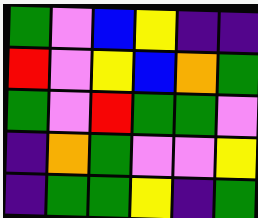[["green", "violet", "blue", "yellow", "indigo", "indigo"], ["red", "violet", "yellow", "blue", "orange", "green"], ["green", "violet", "red", "green", "green", "violet"], ["indigo", "orange", "green", "violet", "violet", "yellow"], ["indigo", "green", "green", "yellow", "indigo", "green"]]